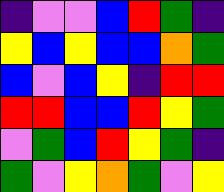[["indigo", "violet", "violet", "blue", "red", "green", "indigo"], ["yellow", "blue", "yellow", "blue", "blue", "orange", "green"], ["blue", "violet", "blue", "yellow", "indigo", "red", "red"], ["red", "red", "blue", "blue", "red", "yellow", "green"], ["violet", "green", "blue", "red", "yellow", "green", "indigo"], ["green", "violet", "yellow", "orange", "green", "violet", "yellow"]]